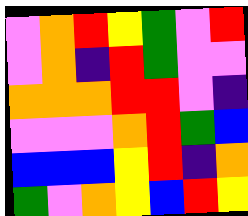[["violet", "orange", "red", "yellow", "green", "violet", "red"], ["violet", "orange", "indigo", "red", "green", "violet", "violet"], ["orange", "orange", "orange", "red", "red", "violet", "indigo"], ["violet", "violet", "violet", "orange", "red", "green", "blue"], ["blue", "blue", "blue", "yellow", "red", "indigo", "orange"], ["green", "violet", "orange", "yellow", "blue", "red", "yellow"]]